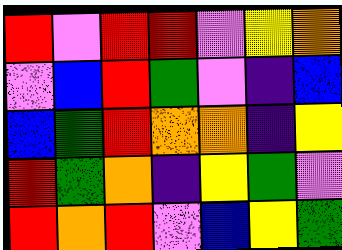[["red", "violet", "red", "red", "violet", "yellow", "orange"], ["violet", "blue", "red", "green", "violet", "indigo", "blue"], ["blue", "green", "red", "orange", "orange", "indigo", "yellow"], ["red", "green", "orange", "indigo", "yellow", "green", "violet"], ["red", "orange", "red", "violet", "blue", "yellow", "green"]]